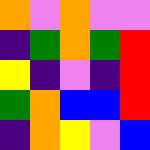[["orange", "violet", "orange", "violet", "violet"], ["indigo", "green", "orange", "green", "red"], ["yellow", "indigo", "violet", "indigo", "red"], ["green", "orange", "blue", "blue", "red"], ["indigo", "orange", "yellow", "violet", "blue"]]